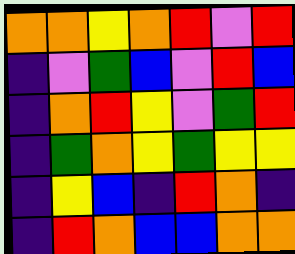[["orange", "orange", "yellow", "orange", "red", "violet", "red"], ["indigo", "violet", "green", "blue", "violet", "red", "blue"], ["indigo", "orange", "red", "yellow", "violet", "green", "red"], ["indigo", "green", "orange", "yellow", "green", "yellow", "yellow"], ["indigo", "yellow", "blue", "indigo", "red", "orange", "indigo"], ["indigo", "red", "orange", "blue", "blue", "orange", "orange"]]